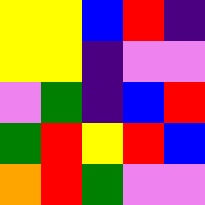[["yellow", "yellow", "blue", "red", "indigo"], ["yellow", "yellow", "indigo", "violet", "violet"], ["violet", "green", "indigo", "blue", "red"], ["green", "red", "yellow", "red", "blue"], ["orange", "red", "green", "violet", "violet"]]